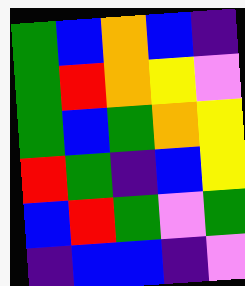[["green", "blue", "orange", "blue", "indigo"], ["green", "red", "orange", "yellow", "violet"], ["green", "blue", "green", "orange", "yellow"], ["red", "green", "indigo", "blue", "yellow"], ["blue", "red", "green", "violet", "green"], ["indigo", "blue", "blue", "indigo", "violet"]]